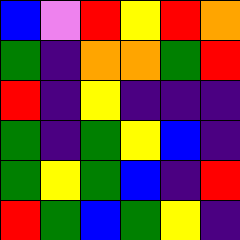[["blue", "violet", "red", "yellow", "red", "orange"], ["green", "indigo", "orange", "orange", "green", "red"], ["red", "indigo", "yellow", "indigo", "indigo", "indigo"], ["green", "indigo", "green", "yellow", "blue", "indigo"], ["green", "yellow", "green", "blue", "indigo", "red"], ["red", "green", "blue", "green", "yellow", "indigo"]]